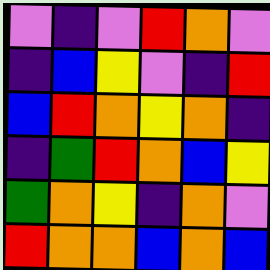[["violet", "indigo", "violet", "red", "orange", "violet"], ["indigo", "blue", "yellow", "violet", "indigo", "red"], ["blue", "red", "orange", "yellow", "orange", "indigo"], ["indigo", "green", "red", "orange", "blue", "yellow"], ["green", "orange", "yellow", "indigo", "orange", "violet"], ["red", "orange", "orange", "blue", "orange", "blue"]]